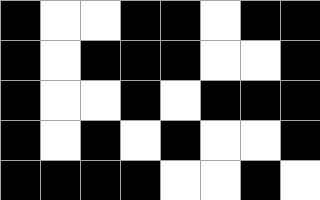[["black", "white", "white", "black", "black", "white", "black", "black"], ["black", "white", "black", "black", "black", "white", "white", "black"], ["black", "white", "white", "black", "white", "black", "black", "black"], ["black", "white", "black", "white", "black", "white", "white", "black"], ["black", "black", "black", "black", "white", "white", "black", "white"]]